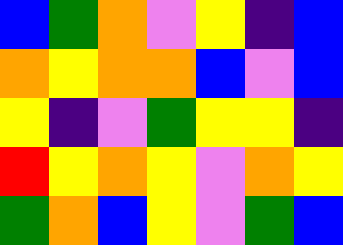[["blue", "green", "orange", "violet", "yellow", "indigo", "blue"], ["orange", "yellow", "orange", "orange", "blue", "violet", "blue"], ["yellow", "indigo", "violet", "green", "yellow", "yellow", "indigo"], ["red", "yellow", "orange", "yellow", "violet", "orange", "yellow"], ["green", "orange", "blue", "yellow", "violet", "green", "blue"]]